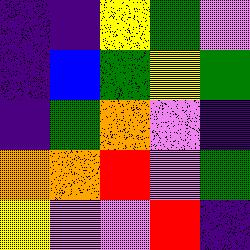[["indigo", "indigo", "yellow", "green", "violet"], ["indigo", "blue", "green", "yellow", "green"], ["indigo", "green", "orange", "violet", "indigo"], ["orange", "orange", "red", "violet", "green"], ["yellow", "violet", "violet", "red", "indigo"]]